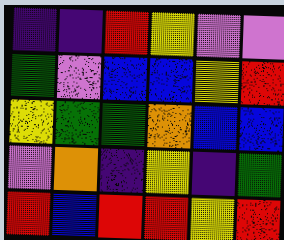[["indigo", "indigo", "red", "yellow", "violet", "violet"], ["green", "violet", "blue", "blue", "yellow", "red"], ["yellow", "green", "green", "orange", "blue", "blue"], ["violet", "orange", "indigo", "yellow", "indigo", "green"], ["red", "blue", "red", "red", "yellow", "red"]]